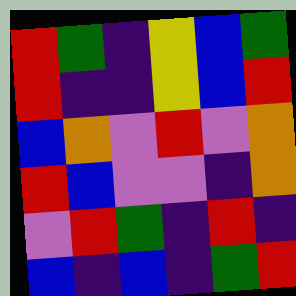[["red", "green", "indigo", "yellow", "blue", "green"], ["red", "indigo", "indigo", "yellow", "blue", "red"], ["blue", "orange", "violet", "red", "violet", "orange"], ["red", "blue", "violet", "violet", "indigo", "orange"], ["violet", "red", "green", "indigo", "red", "indigo"], ["blue", "indigo", "blue", "indigo", "green", "red"]]